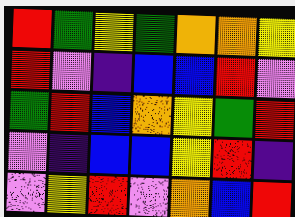[["red", "green", "yellow", "green", "orange", "orange", "yellow"], ["red", "violet", "indigo", "blue", "blue", "red", "violet"], ["green", "red", "blue", "orange", "yellow", "green", "red"], ["violet", "indigo", "blue", "blue", "yellow", "red", "indigo"], ["violet", "yellow", "red", "violet", "orange", "blue", "red"]]